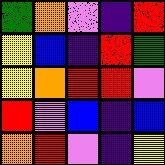[["green", "orange", "violet", "indigo", "red"], ["yellow", "blue", "indigo", "red", "green"], ["yellow", "orange", "red", "red", "violet"], ["red", "violet", "blue", "indigo", "blue"], ["orange", "red", "violet", "indigo", "yellow"]]